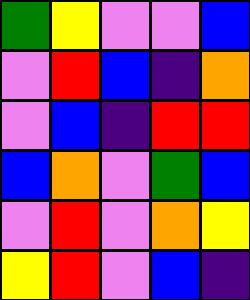[["green", "yellow", "violet", "violet", "blue"], ["violet", "red", "blue", "indigo", "orange"], ["violet", "blue", "indigo", "red", "red"], ["blue", "orange", "violet", "green", "blue"], ["violet", "red", "violet", "orange", "yellow"], ["yellow", "red", "violet", "blue", "indigo"]]